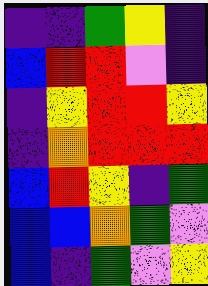[["indigo", "indigo", "green", "yellow", "indigo"], ["blue", "red", "red", "violet", "indigo"], ["indigo", "yellow", "red", "red", "yellow"], ["indigo", "orange", "red", "red", "red"], ["blue", "red", "yellow", "indigo", "green"], ["blue", "blue", "orange", "green", "violet"], ["blue", "indigo", "green", "violet", "yellow"]]